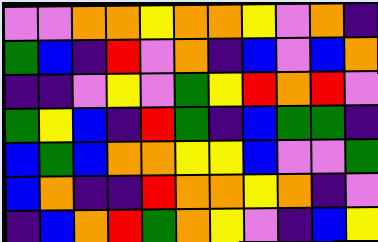[["violet", "violet", "orange", "orange", "yellow", "orange", "orange", "yellow", "violet", "orange", "indigo"], ["green", "blue", "indigo", "red", "violet", "orange", "indigo", "blue", "violet", "blue", "orange"], ["indigo", "indigo", "violet", "yellow", "violet", "green", "yellow", "red", "orange", "red", "violet"], ["green", "yellow", "blue", "indigo", "red", "green", "indigo", "blue", "green", "green", "indigo"], ["blue", "green", "blue", "orange", "orange", "yellow", "yellow", "blue", "violet", "violet", "green"], ["blue", "orange", "indigo", "indigo", "red", "orange", "orange", "yellow", "orange", "indigo", "violet"], ["indigo", "blue", "orange", "red", "green", "orange", "yellow", "violet", "indigo", "blue", "yellow"]]